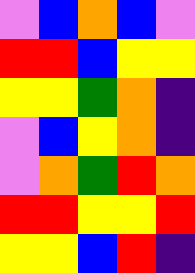[["violet", "blue", "orange", "blue", "violet"], ["red", "red", "blue", "yellow", "yellow"], ["yellow", "yellow", "green", "orange", "indigo"], ["violet", "blue", "yellow", "orange", "indigo"], ["violet", "orange", "green", "red", "orange"], ["red", "red", "yellow", "yellow", "red"], ["yellow", "yellow", "blue", "red", "indigo"]]